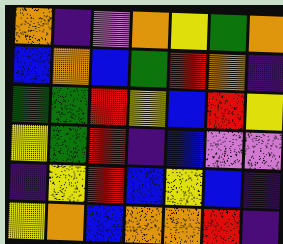[["orange", "indigo", "violet", "orange", "yellow", "green", "orange"], ["blue", "orange", "blue", "green", "red", "orange", "indigo"], ["green", "green", "red", "yellow", "blue", "red", "yellow"], ["yellow", "green", "red", "indigo", "blue", "violet", "violet"], ["indigo", "yellow", "red", "blue", "yellow", "blue", "indigo"], ["yellow", "orange", "blue", "orange", "orange", "red", "indigo"]]